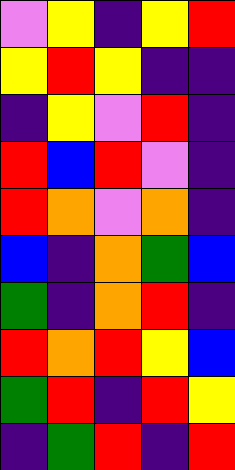[["violet", "yellow", "indigo", "yellow", "red"], ["yellow", "red", "yellow", "indigo", "indigo"], ["indigo", "yellow", "violet", "red", "indigo"], ["red", "blue", "red", "violet", "indigo"], ["red", "orange", "violet", "orange", "indigo"], ["blue", "indigo", "orange", "green", "blue"], ["green", "indigo", "orange", "red", "indigo"], ["red", "orange", "red", "yellow", "blue"], ["green", "red", "indigo", "red", "yellow"], ["indigo", "green", "red", "indigo", "red"]]